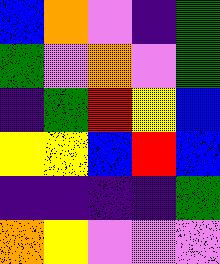[["blue", "orange", "violet", "indigo", "green"], ["green", "violet", "orange", "violet", "green"], ["indigo", "green", "red", "yellow", "blue"], ["yellow", "yellow", "blue", "red", "blue"], ["indigo", "indigo", "indigo", "indigo", "green"], ["orange", "yellow", "violet", "violet", "violet"]]